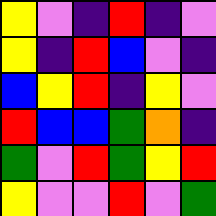[["yellow", "violet", "indigo", "red", "indigo", "violet"], ["yellow", "indigo", "red", "blue", "violet", "indigo"], ["blue", "yellow", "red", "indigo", "yellow", "violet"], ["red", "blue", "blue", "green", "orange", "indigo"], ["green", "violet", "red", "green", "yellow", "red"], ["yellow", "violet", "violet", "red", "violet", "green"]]